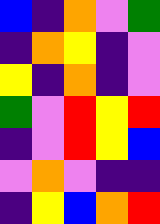[["blue", "indigo", "orange", "violet", "green"], ["indigo", "orange", "yellow", "indigo", "violet"], ["yellow", "indigo", "orange", "indigo", "violet"], ["green", "violet", "red", "yellow", "red"], ["indigo", "violet", "red", "yellow", "blue"], ["violet", "orange", "violet", "indigo", "indigo"], ["indigo", "yellow", "blue", "orange", "red"]]